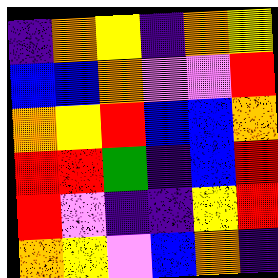[["indigo", "orange", "yellow", "indigo", "orange", "yellow"], ["blue", "blue", "orange", "violet", "violet", "red"], ["orange", "yellow", "red", "blue", "blue", "orange"], ["red", "red", "green", "indigo", "blue", "red"], ["red", "violet", "indigo", "indigo", "yellow", "red"], ["orange", "yellow", "violet", "blue", "orange", "indigo"]]